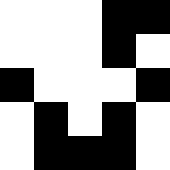[["white", "white", "white", "black", "black"], ["white", "white", "white", "black", "white"], ["black", "white", "white", "white", "black"], ["white", "black", "white", "black", "white"], ["white", "black", "black", "black", "white"]]